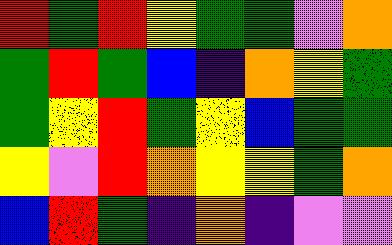[["red", "green", "red", "yellow", "green", "green", "violet", "orange"], ["green", "red", "green", "blue", "indigo", "orange", "yellow", "green"], ["green", "yellow", "red", "green", "yellow", "blue", "green", "green"], ["yellow", "violet", "red", "orange", "yellow", "yellow", "green", "orange"], ["blue", "red", "green", "indigo", "orange", "indigo", "violet", "violet"]]